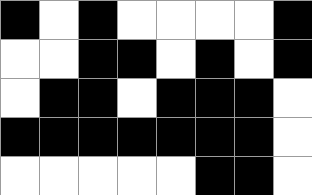[["black", "white", "black", "white", "white", "white", "white", "black"], ["white", "white", "black", "black", "white", "black", "white", "black"], ["white", "black", "black", "white", "black", "black", "black", "white"], ["black", "black", "black", "black", "black", "black", "black", "white"], ["white", "white", "white", "white", "white", "black", "black", "white"]]